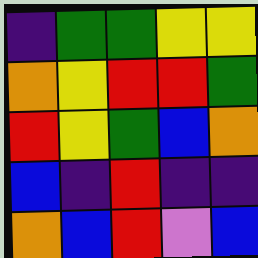[["indigo", "green", "green", "yellow", "yellow"], ["orange", "yellow", "red", "red", "green"], ["red", "yellow", "green", "blue", "orange"], ["blue", "indigo", "red", "indigo", "indigo"], ["orange", "blue", "red", "violet", "blue"]]